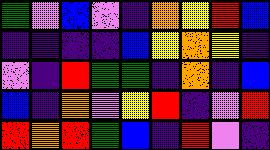[["green", "violet", "blue", "violet", "indigo", "orange", "yellow", "red", "blue"], ["indigo", "indigo", "indigo", "indigo", "blue", "yellow", "orange", "yellow", "indigo"], ["violet", "indigo", "red", "green", "green", "indigo", "orange", "indigo", "blue"], ["blue", "indigo", "orange", "violet", "yellow", "red", "indigo", "violet", "red"], ["red", "orange", "red", "green", "blue", "indigo", "red", "violet", "indigo"]]